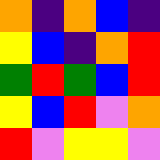[["orange", "indigo", "orange", "blue", "indigo"], ["yellow", "blue", "indigo", "orange", "red"], ["green", "red", "green", "blue", "red"], ["yellow", "blue", "red", "violet", "orange"], ["red", "violet", "yellow", "yellow", "violet"]]